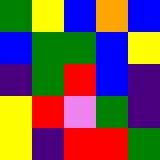[["green", "yellow", "blue", "orange", "blue"], ["blue", "green", "green", "blue", "yellow"], ["indigo", "green", "red", "blue", "indigo"], ["yellow", "red", "violet", "green", "indigo"], ["yellow", "indigo", "red", "red", "green"]]